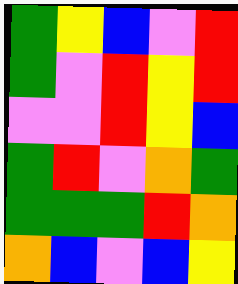[["green", "yellow", "blue", "violet", "red"], ["green", "violet", "red", "yellow", "red"], ["violet", "violet", "red", "yellow", "blue"], ["green", "red", "violet", "orange", "green"], ["green", "green", "green", "red", "orange"], ["orange", "blue", "violet", "blue", "yellow"]]